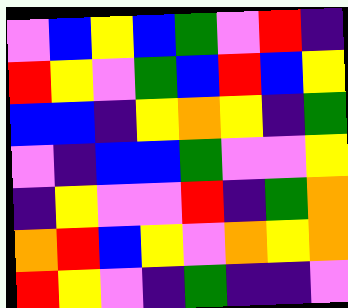[["violet", "blue", "yellow", "blue", "green", "violet", "red", "indigo"], ["red", "yellow", "violet", "green", "blue", "red", "blue", "yellow"], ["blue", "blue", "indigo", "yellow", "orange", "yellow", "indigo", "green"], ["violet", "indigo", "blue", "blue", "green", "violet", "violet", "yellow"], ["indigo", "yellow", "violet", "violet", "red", "indigo", "green", "orange"], ["orange", "red", "blue", "yellow", "violet", "orange", "yellow", "orange"], ["red", "yellow", "violet", "indigo", "green", "indigo", "indigo", "violet"]]